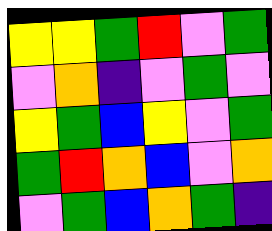[["yellow", "yellow", "green", "red", "violet", "green"], ["violet", "orange", "indigo", "violet", "green", "violet"], ["yellow", "green", "blue", "yellow", "violet", "green"], ["green", "red", "orange", "blue", "violet", "orange"], ["violet", "green", "blue", "orange", "green", "indigo"]]